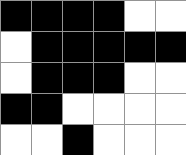[["black", "black", "black", "black", "white", "white"], ["white", "black", "black", "black", "black", "black"], ["white", "black", "black", "black", "white", "white"], ["black", "black", "white", "white", "white", "white"], ["white", "white", "black", "white", "white", "white"]]